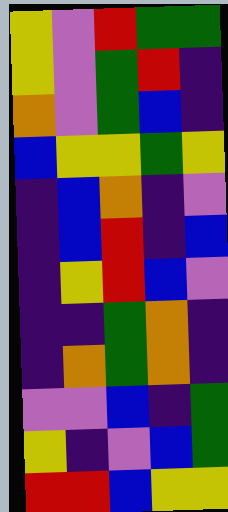[["yellow", "violet", "red", "green", "green"], ["yellow", "violet", "green", "red", "indigo"], ["orange", "violet", "green", "blue", "indigo"], ["blue", "yellow", "yellow", "green", "yellow"], ["indigo", "blue", "orange", "indigo", "violet"], ["indigo", "blue", "red", "indigo", "blue"], ["indigo", "yellow", "red", "blue", "violet"], ["indigo", "indigo", "green", "orange", "indigo"], ["indigo", "orange", "green", "orange", "indigo"], ["violet", "violet", "blue", "indigo", "green"], ["yellow", "indigo", "violet", "blue", "green"], ["red", "red", "blue", "yellow", "yellow"]]